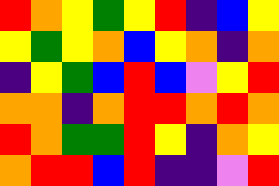[["red", "orange", "yellow", "green", "yellow", "red", "indigo", "blue", "yellow"], ["yellow", "green", "yellow", "orange", "blue", "yellow", "orange", "indigo", "orange"], ["indigo", "yellow", "green", "blue", "red", "blue", "violet", "yellow", "red"], ["orange", "orange", "indigo", "orange", "red", "red", "orange", "red", "orange"], ["red", "orange", "green", "green", "red", "yellow", "indigo", "orange", "yellow"], ["orange", "red", "red", "blue", "red", "indigo", "indigo", "violet", "red"]]